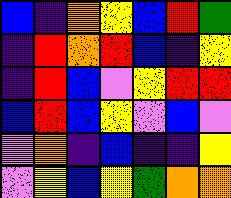[["blue", "indigo", "orange", "yellow", "blue", "red", "green"], ["indigo", "red", "orange", "red", "blue", "indigo", "yellow"], ["indigo", "red", "blue", "violet", "yellow", "red", "red"], ["blue", "red", "blue", "yellow", "violet", "blue", "violet"], ["violet", "orange", "indigo", "blue", "indigo", "indigo", "yellow"], ["violet", "yellow", "blue", "yellow", "green", "orange", "orange"]]